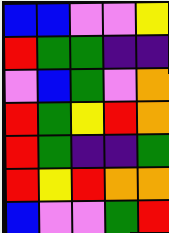[["blue", "blue", "violet", "violet", "yellow"], ["red", "green", "green", "indigo", "indigo"], ["violet", "blue", "green", "violet", "orange"], ["red", "green", "yellow", "red", "orange"], ["red", "green", "indigo", "indigo", "green"], ["red", "yellow", "red", "orange", "orange"], ["blue", "violet", "violet", "green", "red"]]